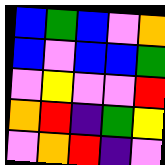[["blue", "green", "blue", "violet", "orange"], ["blue", "violet", "blue", "blue", "green"], ["violet", "yellow", "violet", "violet", "red"], ["orange", "red", "indigo", "green", "yellow"], ["violet", "orange", "red", "indigo", "violet"]]